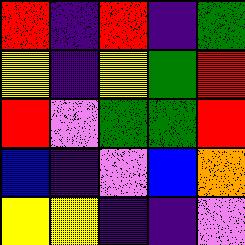[["red", "indigo", "red", "indigo", "green"], ["yellow", "indigo", "yellow", "green", "red"], ["red", "violet", "green", "green", "red"], ["blue", "indigo", "violet", "blue", "orange"], ["yellow", "yellow", "indigo", "indigo", "violet"]]